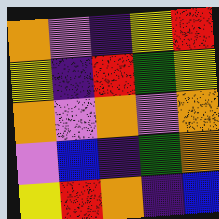[["orange", "violet", "indigo", "yellow", "red"], ["yellow", "indigo", "red", "green", "yellow"], ["orange", "violet", "orange", "violet", "orange"], ["violet", "blue", "indigo", "green", "orange"], ["yellow", "red", "orange", "indigo", "blue"]]